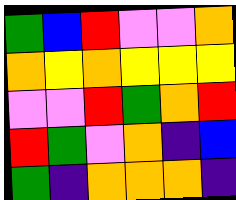[["green", "blue", "red", "violet", "violet", "orange"], ["orange", "yellow", "orange", "yellow", "yellow", "yellow"], ["violet", "violet", "red", "green", "orange", "red"], ["red", "green", "violet", "orange", "indigo", "blue"], ["green", "indigo", "orange", "orange", "orange", "indigo"]]